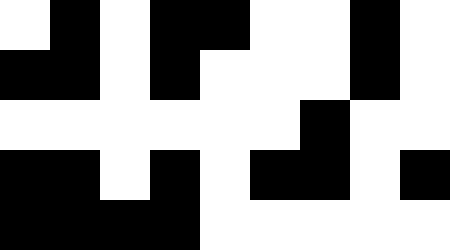[["white", "black", "white", "black", "black", "white", "white", "black", "white"], ["black", "black", "white", "black", "white", "white", "white", "black", "white"], ["white", "white", "white", "white", "white", "white", "black", "white", "white"], ["black", "black", "white", "black", "white", "black", "black", "white", "black"], ["black", "black", "black", "black", "white", "white", "white", "white", "white"]]